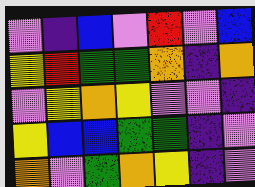[["violet", "indigo", "blue", "violet", "red", "violet", "blue"], ["yellow", "red", "green", "green", "orange", "indigo", "orange"], ["violet", "yellow", "orange", "yellow", "violet", "violet", "indigo"], ["yellow", "blue", "blue", "green", "green", "indigo", "violet"], ["orange", "violet", "green", "orange", "yellow", "indigo", "violet"]]